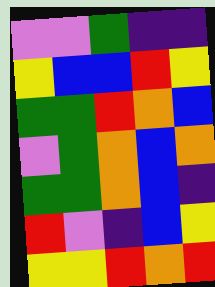[["violet", "violet", "green", "indigo", "indigo"], ["yellow", "blue", "blue", "red", "yellow"], ["green", "green", "red", "orange", "blue"], ["violet", "green", "orange", "blue", "orange"], ["green", "green", "orange", "blue", "indigo"], ["red", "violet", "indigo", "blue", "yellow"], ["yellow", "yellow", "red", "orange", "red"]]